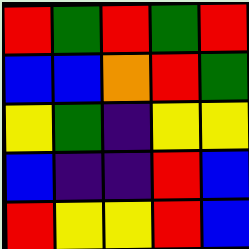[["red", "green", "red", "green", "red"], ["blue", "blue", "orange", "red", "green"], ["yellow", "green", "indigo", "yellow", "yellow"], ["blue", "indigo", "indigo", "red", "blue"], ["red", "yellow", "yellow", "red", "blue"]]